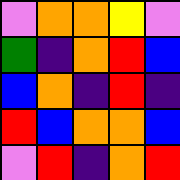[["violet", "orange", "orange", "yellow", "violet"], ["green", "indigo", "orange", "red", "blue"], ["blue", "orange", "indigo", "red", "indigo"], ["red", "blue", "orange", "orange", "blue"], ["violet", "red", "indigo", "orange", "red"]]